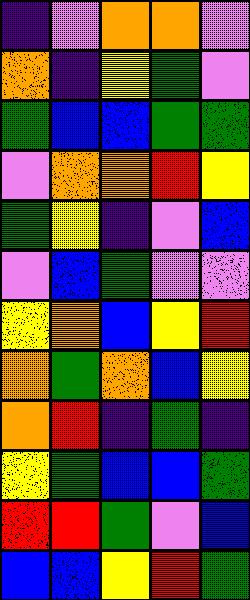[["indigo", "violet", "orange", "orange", "violet"], ["orange", "indigo", "yellow", "green", "violet"], ["green", "blue", "blue", "green", "green"], ["violet", "orange", "orange", "red", "yellow"], ["green", "yellow", "indigo", "violet", "blue"], ["violet", "blue", "green", "violet", "violet"], ["yellow", "orange", "blue", "yellow", "red"], ["orange", "green", "orange", "blue", "yellow"], ["orange", "red", "indigo", "green", "indigo"], ["yellow", "green", "blue", "blue", "green"], ["red", "red", "green", "violet", "blue"], ["blue", "blue", "yellow", "red", "green"]]